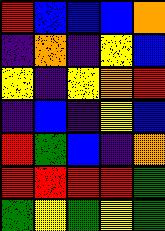[["red", "blue", "blue", "blue", "orange"], ["indigo", "orange", "indigo", "yellow", "blue"], ["yellow", "indigo", "yellow", "orange", "red"], ["indigo", "blue", "indigo", "yellow", "blue"], ["red", "green", "blue", "indigo", "orange"], ["red", "red", "red", "red", "green"], ["green", "yellow", "green", "yellow", "green"]]